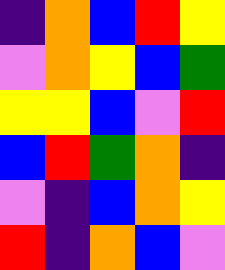[["indigo", "orange", "blue", "red", "yellow"], ["violet", "orange", "yellow", "blue", "green"], ["yellow", "yellow", "blue", "violet", "red"], ["blue", "red", "green", "orange", "indigo"], ["violet", "indigo", "blue", "orange", "yellow"], ["red", "indigo", "orange", "blue", "violet"]]